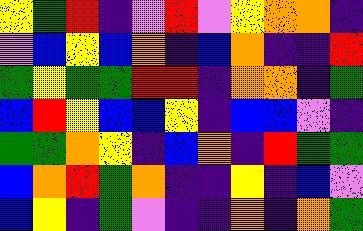[["yellow", "green", "red", "indigo", "violet", "red", "violet", "yellow", "orange", "orange", "indigo"], ["violet", "blue", "yellow", "blue", "orange", "indigo", "blue", "orange", "indigo", "indigo", "red"], ["green", "yellow", "green", "green", "red", "red", "indigo", "orange", "orange", "indigo", "green"], ["blue", "red", "yellow", "blue", "blue", "yellow", "indigo", "blue", "blue", "violet", "indigo"], ["green", "green", "orange", "yellow", "indigo", "blue", "orange", "indigo", "red", "green", "green"], ["blue", "orange", "red", "green", "orange", "indigo", "indigo", "yellow", "indigo", "blue", "violet"], ["blue", "yellow", "indigo", "green", "violet", "indigo", "indigo", "orange", "indigo", "orange", "green"]]